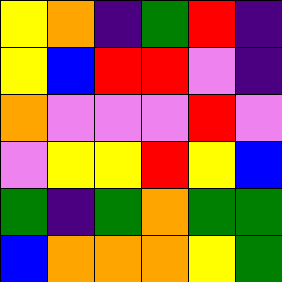[["yellow", "orange", "indigo", "green", "red", "indigo"], ["yellow", "blue", "red", "red", "violet", "indigo"], ["orange", "violet", "violet", "violet", "red", "violet"], ["violet", "yellow", "yellow", "red", "yellow", "blue"], ["green", "indigo", "green", "orange", "green", "green"], ["blue", "orange", "orange", "orange", "yellow", "green"]]